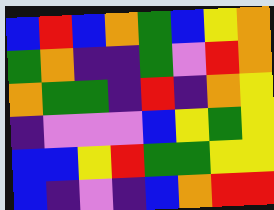[["blue", "red", "blue", "orange", "green", "blue", "yellow", "orange"], ["green", "orange", "indigo", "indigo", "green", "violet", "red", "orange"], ["orange", "green", "green", "indigo", "red", "indigo", "orange", "yellow"], ["indigo", "violet", "violet", "violet", "blue", "yellow", "green", "yellow"], ["blue", "blue", "yellow", "red", "green", "green", "yellow", "yellow"], ["blue", "indigo", "violet", "indigo", "blue", "orange", "red", "red"]]